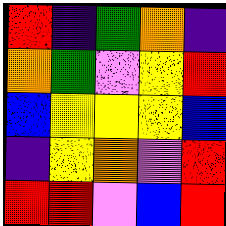[["red", "indigo", "green", "orange", "indigo"], ["orange", "green", "violet", "yellow", "red"], ["blue", "yellow", "yellow", "yellow", "blue"], ["indigo", "yellow", "orange", "violet", "red"], ["red", "red", "violet", "blue", "red"]]